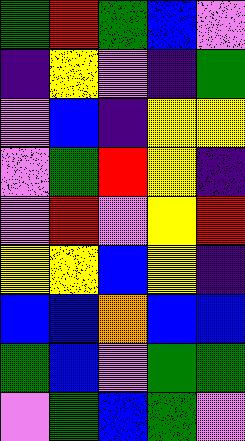[["green", "red", "green", "blue", "violet"], ["indigo", "yellow", "violet", "indigo", "green"], ["violet", "blue", "indigo", "yellow", "yellow"], ["violet", "green", "red", "yellow", "indigo"], ["violet", "red", "violet", "yellow", "red"], ["yellow", "yellow", "blue", "yellow", "indigo"], ["blue", "blue", "orange", "blue", "blue"], ["green", "blue", "violet", "green", "green"], ["violet", "green", "blue", "green", "violet"]]